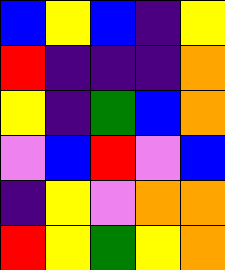[["blue", "yellow", "blue", "indigo", "yellow"], ["red", "indigo", "indigo", "indigo", "orange"], ["yellow", "indigo", "green", "blue", "orange"], ["violet", "blue", "red", "violet", "blue"], ["indigo", "yellow", "violet", "orange", "orange"], ["red", "yellow", "green", "yellow", "orange"]]